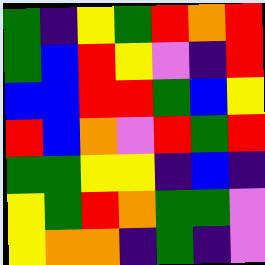[["green", "indigo", "yellow", "green", "red", "orange", "red"], ["green", "blue", "red", "yellow", "violet", "indigo", "red"], ["blue", "blue", "red", "red", "green", "blue", "yellow"], ["red", "blue", "orange", "violet", "red", "green", "red"], ["green", "green", "yellow", "yellow", "indigo", "blue", "indigo"], ["yellow", "green", "red", "orange", "green", "green", "violet"], ["yellow", "orange", "orange", "indigo", "green", "indigo", "violet"]]